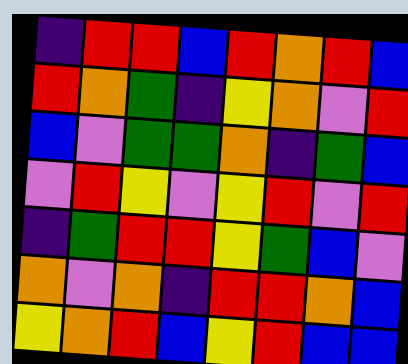[["indigo", "red", "red", "blue", "red", "orange", "red", "blue"], ["red", "orange", "green", "indigo", "yellow", "orange", "violet", "red"], ["blue", "violet", "green", "green", "orange", "indigo", "green", "blue"], ["violet", "red", "yellow", "violet", "yellow", "red", "violet", "red"], ["indigo", "green", "red", "red", "yellow", "green", "blue", "violet"], ["orange", "violet", "orange", "indigo", "red", "red", "orange", "blue"], ["yellow", "orange", "red", "blue", "yellow", "red", "blue", "blue"]]